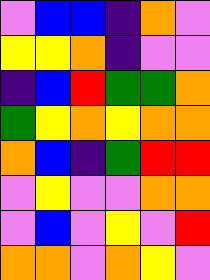[["violet", "blue", "blue", "indigo", "orange", "violet"], ["yellow", "yellow", "orange", "indigo", "violet", "violet"], ["indigo", "blue", "red", "green", "green", "orange"], ["green", "yellow", "orange", "yellow", "orange", "orange"], ["orange", "blue", "indigo", "green", "red", "red"], ["violet", "yellow", "violet", "violet", "orange", "orange"], ["violet", "blue", "violet", "yellow", "violet", "red"], ["orange", "orange", "violet", "orange", "yellow", "violet"]]